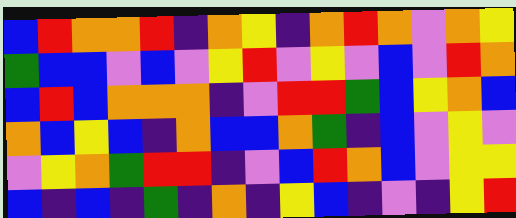[["blue", "red", "orange", "orange", "red", "indigo", "orange", "yellow", "indigo", "orange", "red", "orange", "violet", "orange", "yellow"], ["green", "blue", "blue", "violet", "blue", "violet", "yellow", "red", "violet", "yellow", "violet", "blue", "violet", "red", "orange"], ["blue", "red", "blue", "orange", "orange", "orange", "indigo", "violet", "red", "red", "green", "blue", "yellow", "orange", "blue"], ["orange", "blue", "yellow", "blue", "indigo", "orange", "blue", "blue", "orange", "green", "indigo", "blue", "violet", "yellow", "violet"], ["violet", "yellow", "orange", "green", "red", "red", "indigo", "violet", "blue", "red", "orange", "blue", "violet", "yellow", "yellow"], ["blue", "indigo", "blue", "indigo", "green", "indigo", "orange", "indigo", "yellow", "blue", "indigo", "violet", "indigo", "yellow", "red"]]